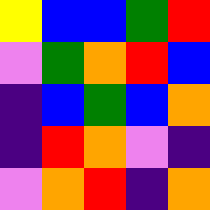[["yellow", "blue", "blue", "green", "red"], ["violet", "green", "orange", "red", "blue"], ["indigo", "blue", "green", "blue", "orange"], ["indigo", "red", "orange", "violet", "indigo"], ["violet", "orange", "red", "indigo", "orange"]]